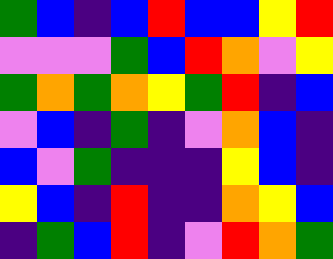[["green", "blue", "indigo", "blue", "red", "blue", "blue", "yellow", "red"], ["violet", "violet", "violet", "green", "blue", "red", "orange", "violet", "yellow"], ["green", "orange", "green", "orange", "yellow", "green", "red", "indigo", "blue"], ["violet", "blue", "indigo", "green", "indigo", "violet", "orange", "blue", "indigo"], ["blue", "violet", "green", "indigo", "indigo", "indigo", "yellow", "blue", "indigo"], ["yellow", "blue", "indigo", "red", "indigo", "indigo", "orange", "yellow", "blue"], ["indigo", "green", "blue", "red", "indigo", "violet", "red", "orange", "green"]]